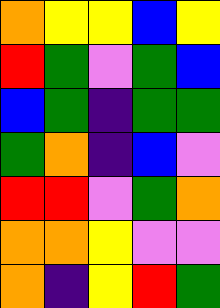[["orange", "yellow", "yellow", "blue", "yellow"], ["red", "green", "violet", "green", "blue"], ["blue", "green", "indigo", "green", "green"], ["green", "orange", "indigo", "blue", "violet"], ["red", "red", "violet", "green", "orange"], ["orange", "orange", "yellow", "violet", "violet"], ["orange", "indigo", "yellow", "red", "green"]]